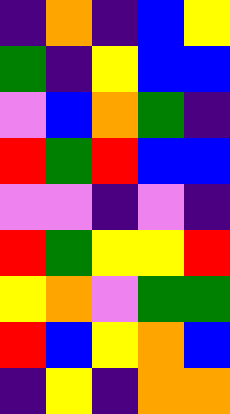[["indigo", "orange", "indigo", "blue", "yellow"], ["green", "indigo", "yellow", "blue", "blue"], ["violet", "blue", "orange", "green", "indigo"], ["red", "green", "red", "blue", "blue"], ["violet", "violet", "indigo", "violet", "indigo"], ["red", "green", "yellow", "yellow", "red"], ["yellow", "orange", "violet", "green", "green"], ["red", "blue", "yellow", "orange", "blue"], ["indigo", "yellow", "indigo", "orange", "orange"]]